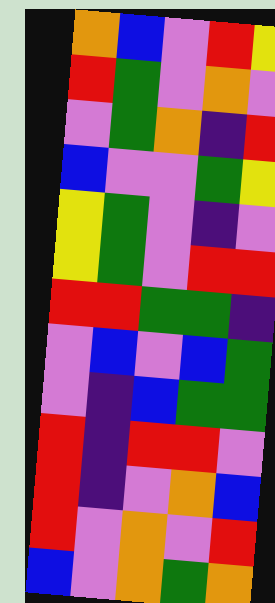[["orange", "blue", "violet", "red", "yellow"], ["red", "green", "violet", "orange", "violet"], ["violet", "green", "orange", "indigo", "red"], ["blue", "violet", "violet", "green", "yellow"], ["yellow", "green", "violet", "indigo", "violet"], ["yellow", "green", "violet", "red", "red"], ["red", "red", "green", "green", "indigo"], ["violet", "blue", "violet", "blue", "green"], ["violet", "indigo", "blue", "green", "green"], ["red", "indigo", "red", "red", "violet"], ["red", "indigo", "violet", "orange", "blue"], ["red", "violet", "orange", "violet", "red"], ["blue", "violet", "orange", "green", "orange"]]